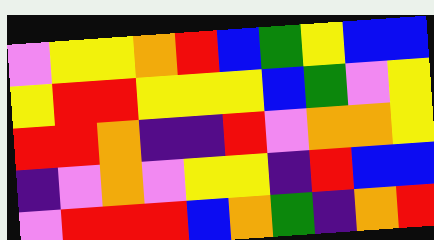[["violet", "yellow", "yellow", "orange", "red", "blue", "green", "yellow", "blue", "blue"], ["yellow", "red", "red", "yellow", "yellow", "yellow", "blue", "green", "violet", "yellow"], ["red", "red", "orange", "indigo", "indigo", "red", "violet", "orange", "orange", "yellow"], ["indigo", "violet", "orange", "violet", "yellow", "yellow", "indigo", "red", "blue", "blue"], ["violet", "red", "red", "red", "blue", "orange", "green", "indigo", "orange", "red"]]